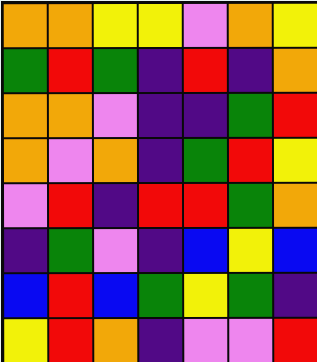[["orange", "orange", "yellow", "yellow", "violet", "orange", "yellow"], ["green", "red", "green", "indigo", "red", "indigo", "orange"], ["orange", "orange", "violet", "indigo", "indigo", "green", "red"], ["orange", "violet", "orange", "indigo", "green", "red", "yellow"], ["violet", "red", "indigo", "red", "red", "green", "orange"], ["indigo", "green", "violet", "indigo", "blue", "yellow", "blue"], ["blue", "red", "blue", "green", "yellow", "green", "indigo"], ["yellow", "red", "orange", "indigo", "violet", "violet", "red"]]